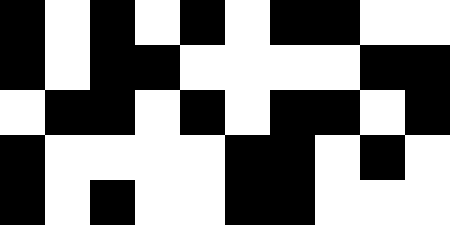[["black", "white", "black", "white", "black", "white", "black", "black", "white", "white"], ["black", "white", "black", "black", "white", "white", "white", "white", "black", "black"], ["white", "black", "black", "white", "black", "white", "black", "black", "white", "black"], ["black", "white", "white", "white", "white", "black", "black", "white", "black", "white"], ["black", "white", "black", "white", "white", "black", "black", "white", "white", "white"]]